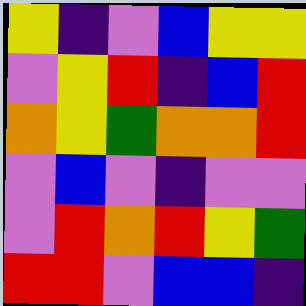[["yellow", "indigo", "violet", "blue", "yellow", "yellow"], ["violet", "yellow", "red", "indigo", "blue", "red"], ["orange", "yellow", "green", "orange", "orange", "red"], ["violet", "blue", "violet", "indigo", "violet", "violet"], ["violet", "red", "orange", "red", "yellow", "green"], ["red", "red", "violet", "blue", "blue", "indigo"]]